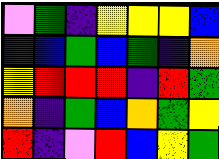[["violet", "green", "indigo", "yellow", "yellow", "yellow", "blue"], ["indigo", "blue", "green", "blue", "green", "indigo", "orange"], ["yellow", "red", "red", "red", "indigo", "red", "green"], ["orange", "indigo", "green", "blue", "orange", "green", "yellow"], ["red", "indigo", "violet", "red", "blue", "yellow", "green"]]